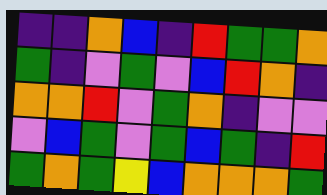[["indigo", "indigo", "orange", "blue", "indigo", "red", "green", "green", "orange"], ["green", "indigo", "violet", "green", "violet", "blue", "red", "orange", "indigo"], ["orange", "orange", "red", "violet", "green", "orange", "indigo", "violet", "violet"], ["violet", "blue", "green", "violet", "green", "blue", "green", "indigo", "red"], ["green", "orange", "green", "yellow", "blue", "orange", "orange", "orange", "green"]]